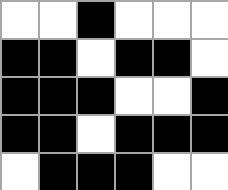[["white", "white", "black", "white", "white", "white"], ["black", "black", "white", "black", "black", "white"], ["black", "black", "black", "white", "white", "black"], ["black", "black", "white", "black", "black", "black"], ["white", "black", "black", "black", "white", "white"]]